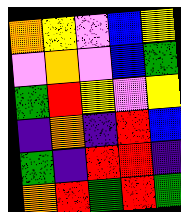[["orange", "yellow", "violet", "blue", "yellow"], ["violet", "orange", "violet", "blue", "green"], ["green", "red", "yellow", "violet", "yellow"], ["indigo", "orange", "indigo", "red", "blue"], ["green", "indigo", "red", "red", "indigo"], ["orange", "red", "green", "red", "green"]]